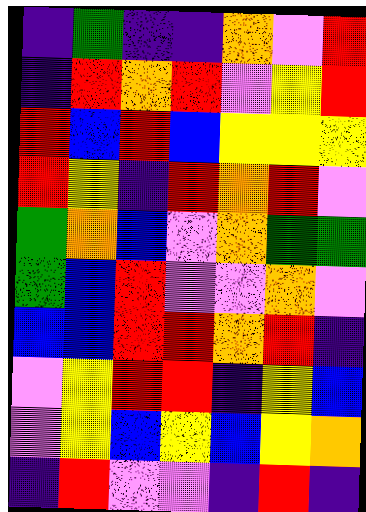[["indigo", "green", "indigo", "indigo", "orange", "violet", "red"], ["indigo", "red", "orange", "red", "violet", "yellow", "red"], ["red", "blue", "red", "blue", "yellow", "yellow", "yellow"], ["red", "yellow", "indigo", "red", "orange", "red", "violet"], ["green", "orange", "blue", "violet", "orange", "green", "green"], ["green", "blue", "red", "violet", "violet", "orange", "violet"], ["blue", "blue", "red", "red", "orange", "red", "indigo"], ["violet", "yellow", "red", "red", "indigo", "yellow", "blue"], ["violet", "yellow", "blue", "yellow", "blue", "yellow", "orange"], ["indigo", "red", "violet", "violet", "indigo", "red", "indigo"]]